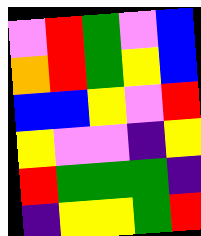[["violet", "red", "green", "violet", "blue"], ["orange", "red", "green", "yellow", "blue"], ["blue", "blue", "yellow", "violet", "red"], ["yellow", "violet", "violet", "indigo", "yellow"], ["red", "green", "green", "green", "indigo"], ["indigo", "yellow", "yellow", "green", "red"]]